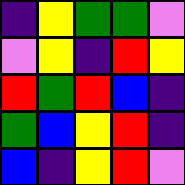[["indigo", "yellow", "green", "green", "violet"], ["violet", "yellow", "indigo", "red", "yellow"], ["red", "green", "red", "blue", "indigo"], ["green", "blue", "yellow", "red", "indigo"], ["blue", "indigo", "yellow", "red", "violet"]]